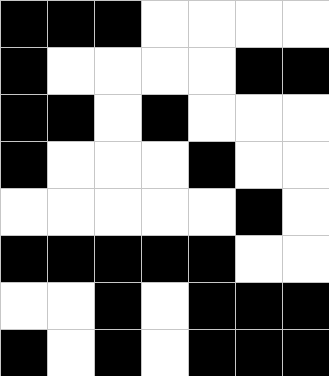[["black", "black", "black", "white", "white", "white", "white"], ["black", "white", "white", "white", "white", "black", "black"], ["black", "black", "white", "black", "white", "white", "white"], ["black", "white", "white", "white", "black", "white", "white"], ["white", "white", "white", "white", "white", "black", "white"], ["black", "black", "black", "black", "black", "white", "white"], ["white", "white", "black", "white", "black", "black", "black"], ["black", "white", "black", "white", "black", "black", "black"]]